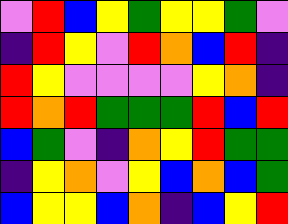[["violet", "red", "blue", "yellow", "green", "yellow", "yellow", "green", "violet"], ["indigo", "red", "yellow", "violet", "red", "orange", "blue", "red", "indigo"], ["red", "yellow", "violet", "violet", "violet", "violet", "yellow", "orange", "indigo"], ["red", "orange", "red", "green", "green", "green", "red", "blue", "red"], ["blue", "green", "violet", "indigo", "orange", "yellow", "red", "green", "green"], ["indigo", "yellow", "orange", "violet", "yellow", "blue", "orange", "blue", "green"], ["blue", "yellow", "yellow", "blue", "orange", "indigo", "blue", "yellow", "red"]]